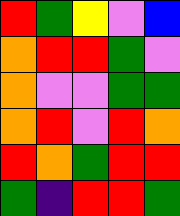[["red", "green", "yellow", "violet", "blue"], ["orange", "red", "red", "green", "violet"], ["orange", "violet", "violet", "green", "green"], ["orange", "red", "violet", "red", "orange"], ["red", "orange", "green", "red", "red"], ["green", "indigo", "red", "red", "green"]]